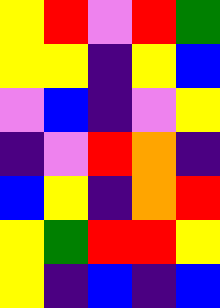[["yellow", "red", "violet", "red", "green"], ["yellow", "yellow", "indigo", "yellow", "blue"], ["violet", "blue", "indigo", "violet", "yellow"], ["indigo", "violet", "red", "orange", "indigo"], ["blue", "yellow", "indigo", "orange", "red"], ["yellow", "green", "red", "red", "yellow"], ["yellow", "indigo", "blue", "indigo", "blue"]]